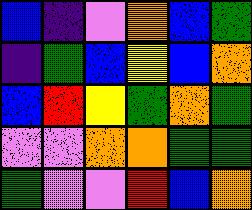[["blue", "indigo", "violet", "orange", "blue", "green"], ["indigo", "green", "blue", "yellow", "blue", "orange"], ["blue", "red", "yellow", "green", "orange", "green"], ["violet", "violet", "orange", "orange", "green", "green"], ["green", "violet", "violet", "red", "blue", "orange"]]